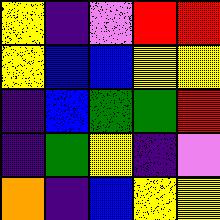[["yellow", "indigo", "violet", "red", "red"], ["yellow", "blue", "blue", "yellow", "yellow"], ["indigo", "blue", "green", "green", "red"], ["indigo", "green", "yellow", "indigo", "violet"], ["orange", "indigo", "blue", "yellow", "yellow"]]